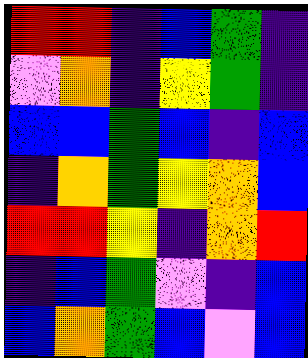[["red", "red", "indigo", "blue", "green", "indigo"], ["violet", "orange", "indigo", "yellow", "green", "indigo"], ["blue", "blue", "green", "blue", "indigo", "blue"], ["indigo", "orange", "green", "yellow", "orange", "blue"], ["red", "red", "yellow", "indigo", "orange", "red"], ["indigo", "blue", "green", "violet", "indigo", "blue"], ["blue", "orange", "green", "blue", "violet", "blue"]]